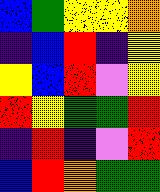[["blue", "green", "yellow", "yellow", "orange"], ["indigo", "blue", "red", "indigo", "yellow"], ["yellow", "blue", "red", "violet", "yellow"], ["red", "yellow", "green", "green", "red"], ["indigo", "red", "indigo", "violet", "red"], ["blue", "red", "orange", "green", "green"]]